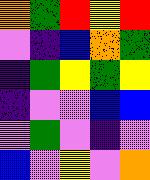[["orange", "green", "red", "yellow", "red"], ["violet", "indigo", "blue", "orange", "green"], ["indigo", "green", "yellow", "green", "yellow"], ["indigo", "violet", "violet", "blue", "blue"], ["violet", "green", "violet", "indigo", "violet"], ["blue", "violet", "yellow", "violet", "orange"]]